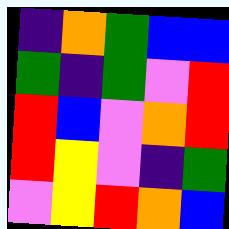[["indigo", "orange", "green", "blue", "blue"], ["green", "indigo", "green", "violet", "red"], ["red", "blue", "violet", "orange", "red"], ["red", "yellow", "violet", "indigo", "green"], ["violet", "yellow", "red", "orange", "blue"]]